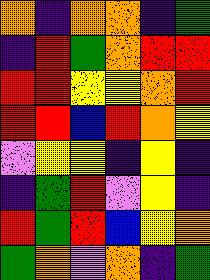[["orange", "indigo", "orange", "orange", "indigo", "green"], ["indigo", "red", "green", "orange", "red", "red"], ["red", "red", "yellow", "yellow", "orange", "red"], ["red", "red", "blue", "red", "orange", "yellow"], ["violet", "yellow", "yellow", "indigo", "yellow", "indigo"], ["indigo", "green", "red", "violet", "yellow", "indigo"], ["red", "green", "red", "blue", "yellow", "orange"], ["green", "orange", "violet", "orange", "indigo", "green"]]